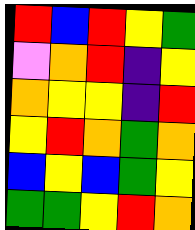[["red", "blue", "red", "yellow", "green"], ["violet", "orange", "red", "indigo", "yellow"], ["orange", "yellow", "yellow", "indigo", "red"], ["yellow", "red", "orange", "green", "orange"], ["blue", "yellow", "blue", "green", "yellow"], ["green", "green", "yellow", "red", "orange"]]